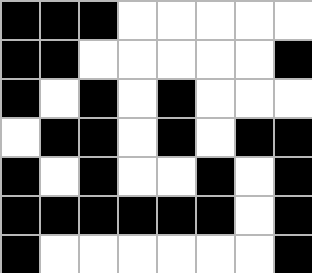[["black", "black", "black", "white", "white", "white", "white", "white"], ["black", "black", "white", "white", "white", "white", "white", "black"], ["black", "white", "black", "white", "black", "white", "white", "white"], ["white", "black", "black", "white", "black", "white", "black", "black"], ["black", "white", "black", "white", "white", "black", "white", "black"], ["black", "black", "black", "black", "black", "black", "white", "black"], ["black", "white", "white", "white", "white", "white", "white", "black"]]